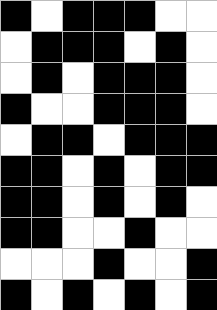[["black", "white", "black", "black", "black", "white", "white"], ["white", "black", "black", "black", "white", "black", "white"], ["white", "black", "white", "black", "black", "black", "white"], ["black", "white", "white", "black", "black", "black", "white"], ["white", "black", "black", "white", "black", "black", "black"], ["black", "black", "white", "black", "white", "black", "black"], ["black", "black", "white", "black", "white", "black", "white"], ["black", "black", "white", "white", "black", "white", "white"], ["white", "white", "white", "black", "white", "white", "black"], ["black", "white", "black", "white", "black", "white", "black"]]